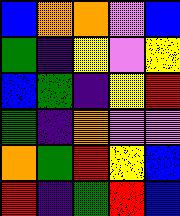[["blue", "orange", "orange", "violet", "blue"], ["green", "indigo", "yellow", "violet", "yellow"], ["blue", "green", "indigo", "yellow", "red"], ["green", "indigo", "orange", "violet", "violet"], ["orange", "green", "red", "yellow", "blue"], ["red", "indigo", "green", "red", "blue"]]